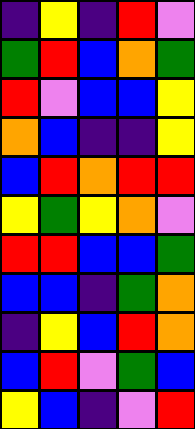[["indigo", "yellow", "indigo", "red", "violet"], ["green", "red", "blue", "orange", "green"], ["red", "violet", "blue", "blue", "yellow"], ["orange", "blue", "indigo", "indigo", "yellow"], ["blue", "red", "orange", "red", "red"], ["yellow", "green", "yellow", "orange", "violet"], ["red", "red", "blue", "blue", "green"], ["blue", "blue", "indigo", "green", "orange"], ["indigo", "yellow", "blue", "red", "orange"], ["blue", "red", "violet", "green", "blue"], ["yellow", "blue", "indigo", "violet", "red"]]